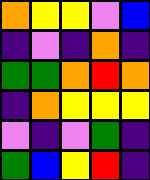[["orange", "yellow", "yellow", "violet", "blue"], ["indigo", "violet", "indigo", "orange", "indigo"], ["green", "green", "orange", "red", "orange"], ["indigo", "orange", "yellow", "yellow", "yellow"], ["violet", "indigo", "violet", "green", "indigo"], ["green", "blue", "yellow", "red", "indigo"]]